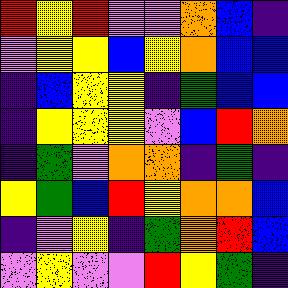[["red", "yellow", "red", "violet", "violet", "orange", "blue", "indigo"], ["violet", "yellow", "yellow", "blue", "yellow", "orange", "blue", "blue"], ["indigo", "blue", "yellow", "yellow", "indigo", "green", "blue", "blue"], ["indigo", "yellow", "yellow", "yellow", "violet", "blue", "red", "orange"], ["indigo", "green", "violet", "orange", "orange", "indigo", "green", "indigo"], ["yellow", "green", "blue", "red", "yellow", "orange", "orange", "blue"], ["indigo", "violet", "yellow", "indigo", "green", "orange", "red", "blue"], ["violet", "yellow", "violet", "violet", "red", "yellow", "green", "indigo"]]